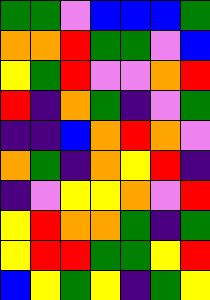[["green", "green", "violet", "blue", "blue", "blue", "green"], ["orange", "orange", "red", "green", "green", "violet", "blue"], ["yellow", "green", "red", "violet", "violet", "orange", "red"], ["red", "indigo", "orange", "green", "indigo", "violet", "green"], ["indigo", "indigo", "blue", "orange", "red", "orange", "violet"], ["orange", "green", "indigo", "orange", "yellow", "red", "indigo"], ["indigo", "violet", "yellow", "yellow", "orange", "violet", "red"], ["yellow", "red", "orange", "orange", "green", "indigo", "green"], ["yellow", "red", "red", "green", "green", "yellow", "red"], ["blue", "yellow", "green", "yellow", "indigo", "green", "yellow"]]